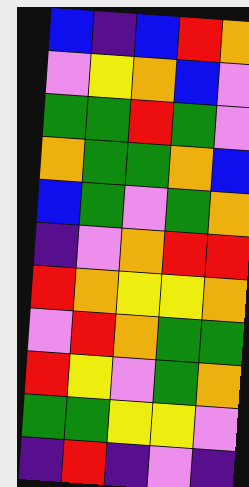[["blue", "indigo", "blue", "red", "orange"], ["violet", "yellow", "orange", "blue", "violet"], ["green", "green", "red", "green", "violet"], ["orange", "green", "green", "orange", "blue"], ["blue", "green", "violet", "green", "orange"], ["indigo", "violet", "orange", "red", "red"], ["red", "orange", "yellow", "yellow", "orange"], ["violet", "red", "orange", "green", "green"], ["red", "yellow", "violet", "green", "orange"], ["green", "green", "yellow", "yellow", "violet"], ["indigo", "red", "indigo", "violet", "indigo"]]